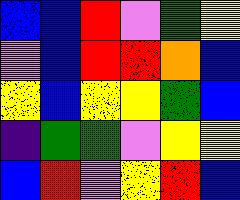[["blue", "blue", "red", "violet", "green", "yellow"], ["violet", "blue", "red", "red", "orange", "blue"], ["yellow", "blue", "yellow", "yellow", "green", "blue"], ["indigo", "green", "green", "violet", "yellow", "yellow"], ["blue", "red", "violet", "yellow", "red", "blue"]]